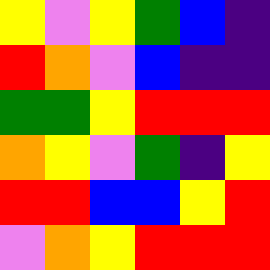[["yellow", "violet", "yellow", "green", "blue", "indigo"], ["red", "orange", "violet", "blue", "indigo", "indigo"], ["green", "green", "yellow", "red", "red", "red"], ["orange", "yellow", "violet", "green", "indigo", "yellow"], ["red", "red", "blue", "blue", "yellow", "red"], ["violet", "orange", "yellow", "red", "red", "red"]]